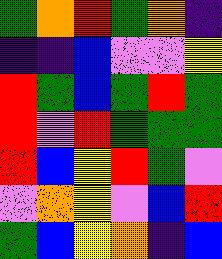[["green", "orange", "red", "green", "orange", "indigo"], ["indigo", "indigo", "blue", "violet", "violet", "yellow"], ["red", "green", "blue", "green", "red", "green"], ["red", "violet", "red", "green", "green", "green"], ["red", "blue", "yellow", "red", "green", "violet"], ["violet", "orange", "yellow", "violet", "blue", "red"], ["green", "blue", "yellow", "orange", "indigo", "blue"]]